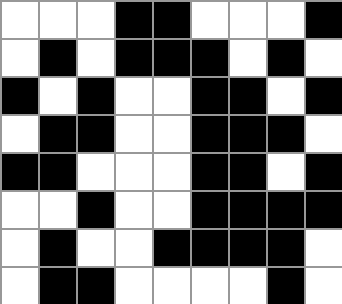[["white", "white", "white", "black", "black", "white", "white", "white", "black"], ["white", "black", "white", "black", "black", "black", "white", "black", "white"], ["black", "white", "black", "white", "white", "black", "black", "white", "black"], ["white", "black", "black", "white", "white", "black", "black", "black", "white"], ["black", "black", "white", "white", "white", "black", "black", "white", "black"], ["white", "white", "black", "white", "white", "black", "black", "black", "black"], ["white", "black", "white", "white", "black", "black", "black", "black", "white"], ["white", "black", "black", "white", "white", "white", "white", "black", "white"]]